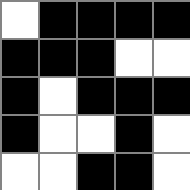[["white", "black", "black", "black", "black"], ["black", "black", "black", "white", "white"], ["black", "white", "black", "black", "black"], ["black", "white", "white", "black", "white"], ["white", "white", "black", "black", "white"]]